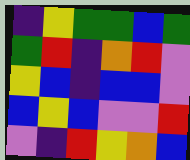[["indigo", "yellow", "green", "green", "blue", "green"], ["green", "red", "indigo", "orange", "red", "violet"], ["yellow", "blue", "indigo", "blue", "blue", "violet"], ["blue", "yellow", "blue", "violet", "violet", "red"], ["violet", "indigo", "red", "yellow", "orange", "blue"]]